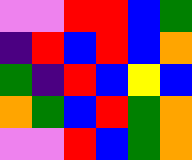[["violet", "violet", "red", "red", "blue", "green"], ["indigo", "red", "blue", "red", "blue", "orange"], ["green", "indigo", "red", "blue", "yellow", "blue"], ["orange", "green", "blue", "red", "green", "orange"], ["violet", "violet", "red", "blue", "green", "orange"]]